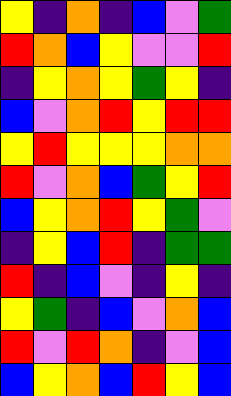[["yellow", "indigo", "orange", "indigo", "blue", "violet", "green"], ["red", "orange", "blue", "yellow", "violet", "violet", "red"], ["indigo", "yellow", "orange", "yellow", "green", "yellow", "indigo"], ["blue", "violet", "orange", "red", "yellow", "red", "red"], ["yellow", "red", "yellow", "yellow", "yellow", "orange", "orange"], ["red", "violet", "orange", "blue", "green", "yellow", "red"], ["blue", "yellow", "orange", "red", "yellow", "green", "violet"], ["indigo", "yellow", "blue", "red", "indigo", "green", "green"], ["red", "indigo", "blue", "violet", "indigo", "yellow", "indigo"], ["yellow", "green", "indigo", "blue", "violet", "orange", "blue"], ["red", "violet", "red", "orange", "indigo", "violet", "blue"], ["blue", "yellow", "orange", "blue", "red", "yellow", "blue"]]